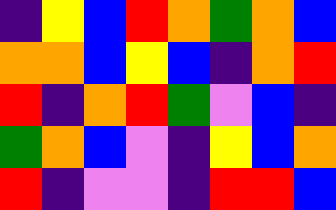[["indigo", "yellow", "blue", "red", "orange", "green", "orange", "blue"], ["orange", "orange", "blue", "yellow", "blue", "indigo", "orange", "red"], ["red", "indigo", "orange", "red", "green", "violet", "blue", "indigo"], ["green", "orange", "blue", "violet", "indigo", "yellow", "blue", "orange"], ["red", "indigo", "violet", "violet", "indigo", "red", "red", "blue"]]